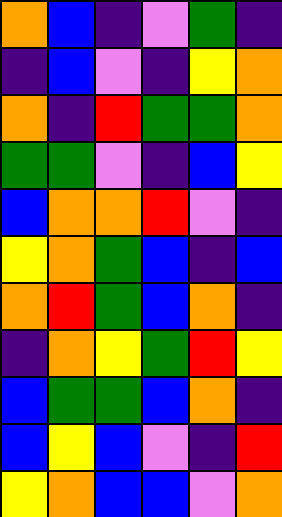[["orange", "blue", "indigo", "violet", "green", "indigo"], ["indigo", "blue", "violet", "indigo", "yellow", "orange"], ["orange", "indigo", "red", "green", "green", "orange"], ["green", "green", "violet", "indigo", "blue", "yellow"], ["blue", "orange", "orange", "red", "violet", "indigo"], ["yellow", "orange", "green", "blue", "indigo", "blue"], ["orange", "red", "green", "blue", "orange", "indigo"], ["indigo", "orange", "yellow", "green", "red", "yellow"], ["blue", "green", "green", "blue", "orange", "indigo"], ["blue", "yellow", "blue", "violet", "indigo", "red"], ["yellow", "orange", "blue", "blue", "violet", "orange"]]